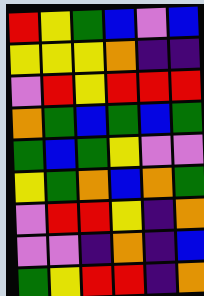[["red", "yellow", "green", "blue", "violet", "blue"], ["yellow", "yellow", "yellow", "orange", "indigo", "indigo"], ["violet", "red", "yellow", "red", "red", "red"], ["orange", "green", "blue", "green", "blue", "green"], ["green", "blue", "green", "yellow", "violet", "violet"], ["yellow", "green", "orange", "blue", "orange", "green"], ["violet", "red", "red", "yellow", "indigo", "orange"], ["violet", "violet", "indigo", "orange", "indigo", "blue"], ["green", "yellow", "red", "red", "indigo", "orange"]]